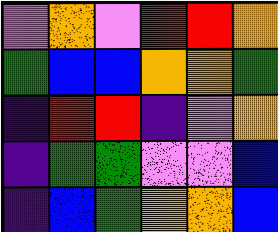[["violet", "orange", "violet", "red", "red", "orange"], ["green", "blue", "blue", "orange", "orange", "green"], ["indigo", "red", "red", "indigo", "violet", "orange"], ["indigo", "green", "green", "violet", "violet", "blue"], ["indigo", "blue", "green", "orange", "orange", "blue"]]